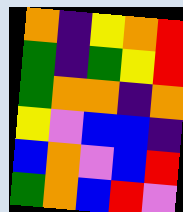[["orange", "indigo", "yellow", "orange", "red"], ["green", "indigo", "green", "yellow", "red"], ["green", "orange", "orange", "indigo", "orange"], ["yellow", "violet", "blue", "blue", "indigo"], ["blue", "orange", "violet", "blue", "red"], ["green", "orange", "blue", "red", "violet"]]